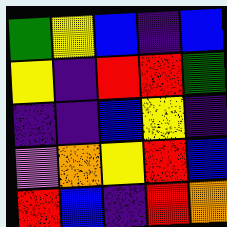[["green", "yellow", "blue", "indigo", "blue"], ["yellow", "indigo", "red", "red", "green"], ["indigo", "indigo", "blue", "yellow", "indigo"], ["violet", "orange", "yellow", "red", "blue"], ["red", "blue", "indigo", "red", "orange"]]